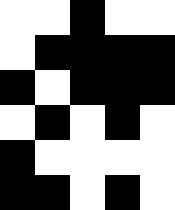[["white", "white", "black", "white", "white"], ["white", "black", "black", "black", "black"], ["black", "white", "black", "black", "black"], ["white", "black", "white", "black", "white"], ["black", "white", "white", "white", "white"], ["black", "black", "white", "black", "white"]]